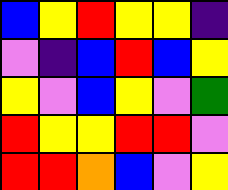[["blue", "yellow", "red", "yellow", "yellow", "indigo"], ["violet", "indigo", "blue", "red", "blue", "yellow"], ["yellow", "violet", "blue", "yellow", "violet", "green"], ["red", "yellow", "yellow", "red", "red", "violet"], ["red", "red", "orange", "blue", "violet", "yellow"]]